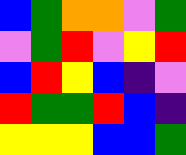[["blue", "green", "orange", "orange", "violet", "green"], ["violet", "green", "red", "violet", "yellow", "red"], ["blue", "red", "yellow", "blue", "indigo", "violet"], ["red", "green", "green", "red", "blue", "indigo"], ["yellow", "yellow", "yellow", "blue", "blue", "green"]]